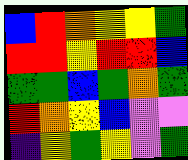[["blue", "red", "orange", "yellow", "yellow", "green"], ["red", "red", "yellow", "red", "red", "blue"], ["green", "green", "blue", "green", "orange", "green"], ["red", "orange", "yellow", "blue", "violet", "violet"], ["indigo", "yellow", "green", "yellow", "violet", "green"]]